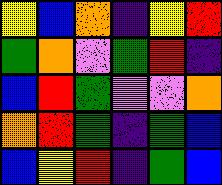[["yellow", "blue", "orange", "indigo", "yellow", "red"], ["green", "orange", "violet", "green", "red", "indigo"], ["blue", "red", "green", "violet", "violet", "orange"], ["orange", "red", "green", "indigo", "green", "blue"], ["blue", "yellow", "red", "indigo", "green", "blue"]]